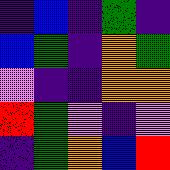[["indigo", "blue", "indigo", "green", "indigo"], ["blue", "green", "indigo", "orange", "green"], ["violet", "indigo", "indigo", "orange", "orange"], ["red", "green", "violet", "indigo", "violet"], ["indigo", "green", "orange", "blue", "red"]]